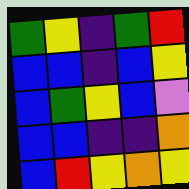[["green", "yellow", "indigo", "green", "red"], ["blue", "blue", "indigo", "blue", "yellow"], ["blue", "green", "yellow", "blue", "violet"], ["blue", "blue", "indigo", "indigo", "orange"], ["blue", "red", "yellow", "orange", "yellow"]]